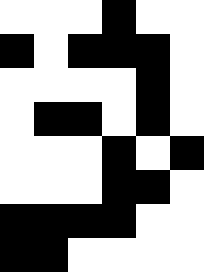[["white", "white", "white", "black", "white", "white"], ["black", "white", "black", "black", "black", "white"], ["white", "white", "white", "white", "black", "white"], ["white", "black", "black", "white", "black", "white"], ["white", "white", "white", "black", "white", "black"], ["white", "white", "white", "black", "black", "white"], ["black", "black", "black", "black", "white", "white"], ["black", "black", "white", "white", "white", "white"]]